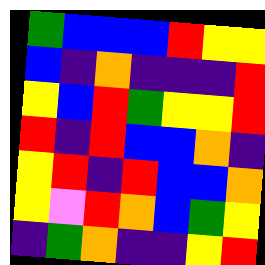[["green", "blue", "blue", "blue", "red", "yellow", "yellow"], ["blue", "indigo", "orange", "indigo", "indigo", "indigo", "red"], ["yellow", "blue", "red", "green", "yellow", "yellow", "red"], ["red", "indigo", "red", "blue", "blue", "orange", "indigo"], ["yellow", "red", "indigo", "red", "blue", "blue", "orange"], ["yellow", "violet", "red", "orange", "blue", "green", "yellow"], ["indigo", "green", "orange", "indigo", "indigo", "yellow", "red"]]